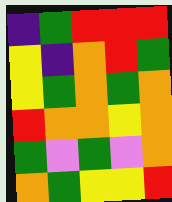[["indigo", "green", "red", "red", "red"], ["yellow", "indigo", "orange", "red", "green"], ["yellow", "green", "orange", "green", "orange"], ["red", "orange", "orange", "yellow", "orange"], ["green", "violet", "green", "violet", "orange"], ["orange", "green", "yellow", "yellow", "red"]]